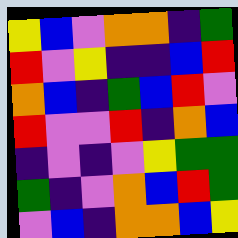[["yellow", "blue", "violet", "orange", "orange", "indigo", "green"], ["red", "violet", "yellow", "indigo", "indigo", "blue", "red"], ["orange", "blue", "indigo", "green", "blue", "red", "violet"], ["red", "violet", "violet", "red", "indigo", "orange", "blue"], ["indigo", "violet", "indigo", "violet", "yellow", "green", "green"], ["green", "indigo", "violet", "orange", "blue", "red", "green"], ["violet", "blue", "indigo", "orange", "orange", "blue", "yellow"]]